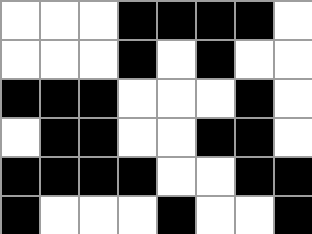[["white", "white", "white", "black", "black", "black", "black", "white"], ["white", "white", "white", "black", "white", "black", "white", "white"], ["black", "black", "black", "white", "white", "white", "black", "white"], ["white", "black", "black", "white", "white", "black", "black", "white"], ["black", "black", "black", "black", "white", "white", "black", "black"], ["black", "white", "white", "white", "black", "white", "white", "black"]]